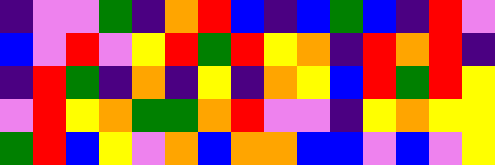[["indigo", "violet", "violet", "green", "indigo", "orange", "red", "blue", "indigo", "blue", "green", "blue", "indigo", "red", "violet"], ["blue", "violet", "red", "violet", "yellow", "red", "green", "red", "yellow", "orange", "indigo", "red", "orange", "red", "indigo"], ["indigo", "red", "green", "indigo", "orange", "indigo", "yellow", "indigo", "orange", "yellow", "blue", "red", "green", "red", "yellow"], ["violet", "red", "yellow", "orange", "green", "green", "orange", "red", "violet", "violet", "indigo", "yellow", "orange", "yellow", "yellow"], ["green", "red", "blue", "yellow", "violet", "orange", "blue", "orange", "orange", "blue", "blue", "violet", "blue", "violet", "yellow"]]